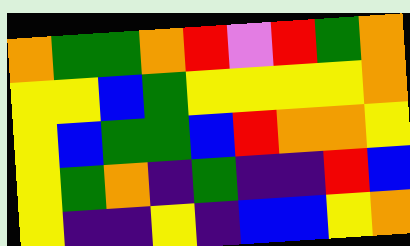[["orange", "green", "green", "orange", "red", "violet", "red", "green", "orange"], ["yellow", "yellow", "blue", "green", "yellow", "yellow", "yellow", "yellow", "orange"], ["yellow", "blue", "green", "green", "blue", "red", "orange", "orange", "yellow"], ["yellow", "green", "orange", "indigo", "green", "indigo", "indigo", "red", "blue"], ["yellow", "indigo", "indigo", "yellow", "indigo", "blue", "blue", "yellow", "orange"]]